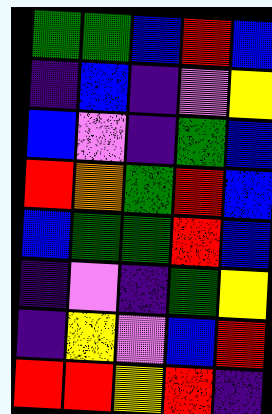[["green", "green", "blue", "red", "blue"], ["indigo", "blue", "indigo", "violet", "yellow"], ["blue", "violet", "indigo", "green", "blue"], ["red", "orange", "green", "red", "blue"], ["blue", "green", "green", "red", "blue"], ["indigo", "violet", "indigo", "green", "yellow"], ["indigo", "yellow", "violet", "blue", "red"], ["red", "red", "yellow", "red", "indigo"]]